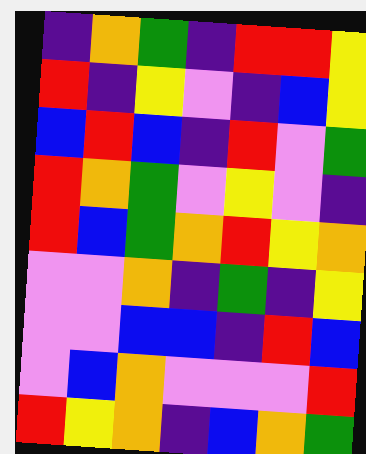[["indigo", "orange", "green", "indigo", "red", "red", "yellow"], ["red", "indigo", "yellow", "violet", "indigo", "blue", "yellow"], ["blue", "red", "blue", "indigo", "red", "violet", "green"], ["red", "orange", "green", "violet", "yellow", "violet", "indigo"], ["red", "blue", "green", "orange", "red", "yellow", "orange"], ["violet", "violet", "orange", "indigo", "green", "indigo", "yellow"], ["violet", "violet", "blue", "blue", "indigo", "red", "blue"], ["violet", "blue", "orange", "violet", "violet", "violet", "red"], ["red", "yellow", "orange", "indigo", "blue", "orange", "green"]]